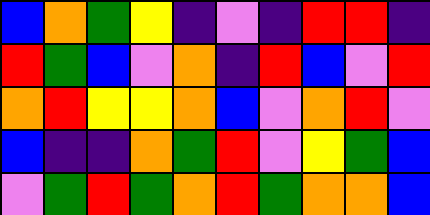[["blue", "orange", "green", "yellow", "indigo", "violet", "indigo", "red", "red", "indigo"], ["red", "green", "blue", "violet", "orange", "indigo", "red", "blue", "violet", "red"], ["orange", "red", "yellow", "yellow", "orange", "blue", "violet", "orange", "red", "violet"], ["blue", "indigo", "indigo", "orange", "green", "red", "violet", "yellow", "green", "blue"], ["violet", "green", "red", "green", "orange", "red", "green", "orange", "orange", "blue"]]